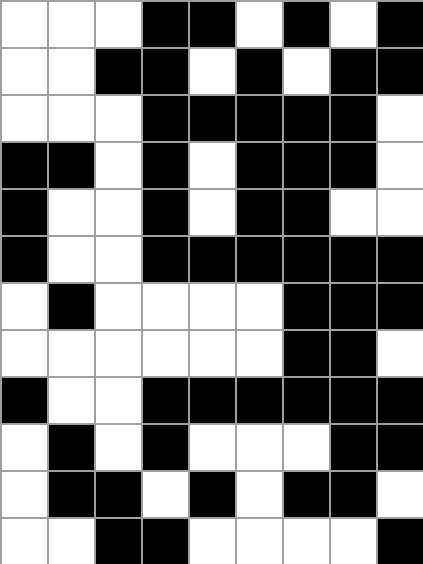[["white", "white", "white", "black", "black", "white", "black", "white", "black"], ["white", "white", "black", "black", "white", "black", "white", "black", "black"], ["white", "white", "white", "black", "black", "black", "black", "black", "white"], ["black", "black", "white", "black", "white", "black", "black", "black", "white"], ["black", "white", "white", "black", "white", "black", "black", "white", "white"], ["black", "white", "white", "black", "black", "black", "black", "black", "black"], ["white", "black", "white", "white", "white", "white", "black", "black", "black"], ["white", "white", "white", "white", "white", "white", "black", "black", "white"], ["black", "white", "white", "black", "black", "black", "black", "black", "black"], ["white", "black", "white", "black", "white", "white", "white", "black", "black"], ["white", "black", "black", "white", "black", "white", "black", "black", "white"], ["white", "white", "black", "black", "white", "white", "white", "white", "black"]]